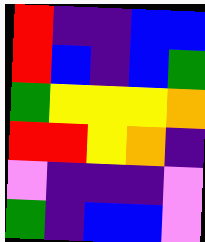[["red", "indigo", "indigo", "blue", "blue"], ["red", "blue", "indigo", "blue", "green"], ["green", "yellow", "yellow", "yellow", "orange"], ["red", "red", "yellow", "orange", "indigo"], ["violet", "indigo", "indigo", "indigo", "violet"], ["green", "indigo", "blue", "blue", "violet"]]